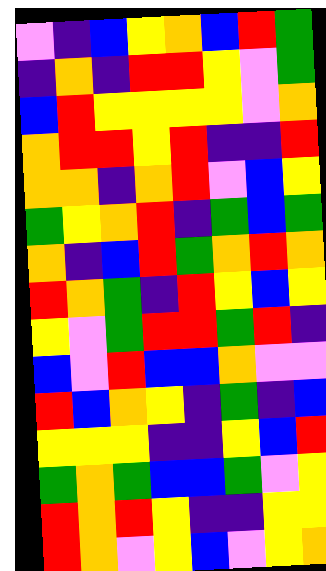[["violet", "indigo", "blue", "yellow", "orange", "blue", "red", "green"], ["indigo", "orange", "indigo", "red", "red", "yellow", "violet", "green"], ["blue", "red", "yellow", "yellow", "yellow", "yellow", "violet", "orange"], ["orange", "red", "red", "yellow", "red", "indigo", "indigo", "red"], ["orange", "orange", "indigo", "orange", "red", "violet", "blue", "yellow"], ["green", "yellow", "orange", "red", "indigo", "green", "blue", "green"], ["orange", "indigo", "blue", "red", "green", "orange", "red", "orange"], ["red", "orange", "green", "indigo", "red", "yellow", "blue", "yellow"], ["yellow", "violet", "green", "red", "red", "green", "red", "indigo"], ["blue", "violet", "red", "blue", "blue", "orange", "violet", "violet"], ["red", "blue", "orange", "yellow", "indigo", "green", "indigo", "blue"], ["yellow", "yellow", "yellow", "indigo", "indigo", "yellow", "blue", "red"], ["green", "orange", "green", "blue", "blue", "green", "violet", "yellow"], ["red", "orange", "red", "yellow", "indigo", "indigo", "yellow", "yellow"], ["red", "orange", "violet", "yellow", "blue", "violet", "yellow", "orange"]]